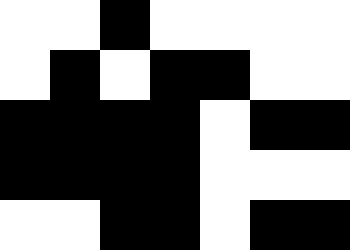[["white", "white", "black", "white", "white", "white", "white"], ["white", "black", "white", "black", "black", "white", "white"], ["black", "black", "black", "black", "white", "black", "black"], ["black", "black", "black", "black", "white", "white", "white"], ["white", "white", "black", "black", "white", "black", "black"]]